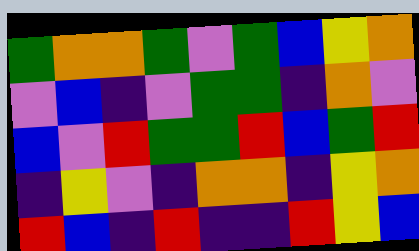[["green", "orange", "orange", "green", "violet", "green", "blue", "yellow", "orange"], ["violet", "blue", "indigo", "violet", "green", "green", "indigo", "orange", "violet"], ["blue", "violet", "red", "green", "green", "red", "blue", "green", "red"], ["indigo", "yellow", "violet", "indigo", "orange", "orange", "indigo", "yellow", "orange"], ["red", "blue", "indigo", "red", "indigo", "indigo", "red", "yellow", "blue"]]